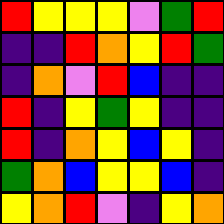[["red", "yellow", "yellow", "yellow", "violet", "green", "red"], ["indigo", "indigo", "red", "orange", "yellow", "red", "green"], ["indigo", "orange", "violet", "red", "blue", "indigo", "indigo"], ["red", "indigo", "yellow", "green", "yellow", "indigo", "indigo"], ["red", "indigo", "orange", "yellow", "blue", "yellow", "indigo"], ["green", "orange", "blue", "yellow", "yellow", "blue", "indigo"], ["yellow", "orange", "red", "violet", "indigo", "yellow", "orange"]]